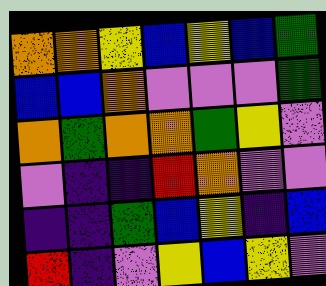[["orange", "orange", "yellow", "blue", "yellow", "blue", "green"], ["blue", "blue", "orange", "violet", "violet", "violet", "green"], ["orange", "green", "orange", "orange", "green", "yellow", "violet"], ["violet", "indigo", "indigo", "red", "orange", "violet", "violet"], ["indigo", "indigo", "green", "blue", "yellow", "indigo", "blue"], ["red", "indigo", "violet", "yellow", "blue", "yellow", "violet"]]